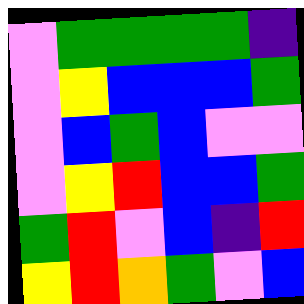[["violet", "green", "green", "green", "green", "indigo"], ["violet", "yellow", "blue", "blue", "blue", "green"], ["violet", "blue", "green", "blue", "violet", "violet"], ["violet", "yellow", "red", "blue", "blue", "green"], ["green", "red", "violet", "blue", "indigo", "red"], ["yellow", "red", "orange", "green", "violet", "blue"]]